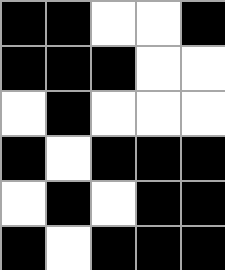[["black", "black", "white", "white", "black"], ["black", "black", "black", "white", "white"], ["white", "black", "white", "white", "white"], ["black", "white", "black", "black", "black"], ["white", "black", "white", "black", "black"], ["black", "white", "black", "black", "black"]]